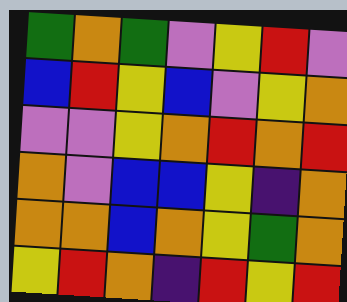[["green", "orange", "green", "violet", "yellow", "red", "violet"], ["blue", "red", "yellow", "blue", "violet", "yellow", "orange"], ["violet", "violet", "yellow", "orange", "red", "orange", "red"], ["orange", "violet", "blue", "blue", "yellow", "indigo", "orange"], ["orange", "orange", "blue", "orange", "yellow", "green", "orange"], ["yellow", "red", "orange", "indigo", "red", "yellow", "red"]]